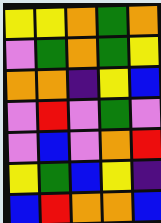[["yellow", "yellow", "orange", "green", "orange"], ["violet", "green", "orange", "green", "yellow"], ["orange", "orange", "indigo", "yellow", "blue"], ["violet", "red", "violet", "green", "violet"], ["violet", "blue", "violet", "orange", "red"], ["yellow", "green", "blue", "yellow", "indigo"], ["blue", "red", "orange", "orange", "blue"]]